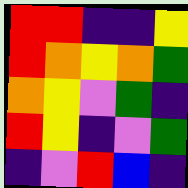[["red", "red", "indigo", "indigo", "yellow"], ["red", "orange", "yellow", "orange", "green"], ["orange", "yellow", "violet", "green", "indigo"], ["red", "yellow", "indigo", "violet", "green"], ["indigo", "violet", "red", "blue", "indigo"]]